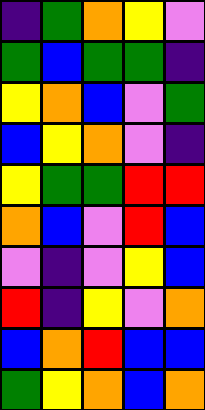[["indigo", "green", "orange", "yellow", "violet"], ["green", "blue", "green", "green", "indigo"], ["yellow", "orange", "blue", "violet", "green"], ["blue", "yellow", "orange", "violet", "indigo"], ["yellow", "green", "green", "red", "red"], ["orange", "blue", "violet", "red", "blue"], ["violet", "indigo", "violet", "yellow", "blue"], ["red", "indigo", "yellow", "violet", "orange"], ["blue", "orange", "red", "blue", "blue"], ["green", "yellow", "orange", "blue", "orange"]]